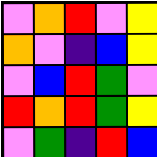[["violet", "orange", "red", "violet", "yellow"], ["orange", "violet", "indigo", "blue", "yellow"], ["violet", "blue", "red", "green", "violet"], ["red", "orange", "red", "green", "yellow"], ["violet", "green", "indigo", "red", "blue"]]